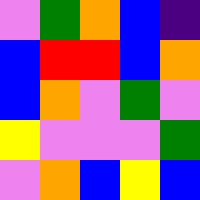[["violet", "green", "orange", "blue", "indigo"], ["blue", "red", "red", "blue", "orange"], ["blue", "orange", "violet", "green", "violet"], ["yellow", "violet", "violet", "violet", "green"], ["violet", "orange", "blue", "yellow", "blue"]]